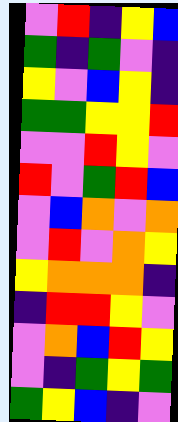[["violet", "red", "indigo", "yellow", "blue"], ["green", "indigo", "green", "violet", "indigo"], ["yellow", "violet", "blue", "yellow", "indigo"], ["green", "green", "yellow", "yellow", "red"], ["violet", "violet", "red", "yellow", "violet"], ["red", "violet", "green", "red", "blue"], ["violet", "blue", "orange", "violet", "orange"], ["violet", "red", "violet", "orange", "yellow"], ["yellow", "orange", "orange", "orange", "indigo"], ["indigo", "red", "red", "yellow", "violet"], ["violet", "orange", "blue", "red", "yellow"], ["violet", "indigo", "green", "yellow", "green"], ["green", "yellow", "blue", "indigo", "violet"]]